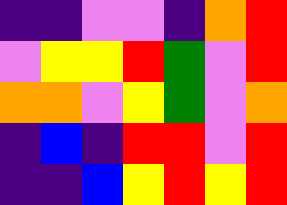[["indigo", "indigo", "violet", "violet", "indigo", "orange", "red"], ["violet", "yellow", "yellow", "red", "green", "violet", "red"], ["orange", "orange", "violet", "yellow", "green", "violet", "orange"], ["indigo", "blue", "indigo", "red", "red", "violet", "red"], ["indigo", "indigo", "blue", "yellow", "red", "yellow", "red"]]